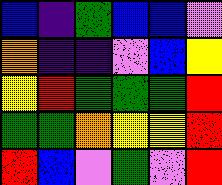[["blue", "indigo", "green", "blue", "blue", "violet"], ["orange", "indigo", "indigo", "violet", "blue", "yellow"], ["yellow", "red", "green", "green", "green", "red"], ["green", "green", "orange", "yellow", "yellow", "red"], ["red", "blue", "violet", "green", "violet", "red"]]